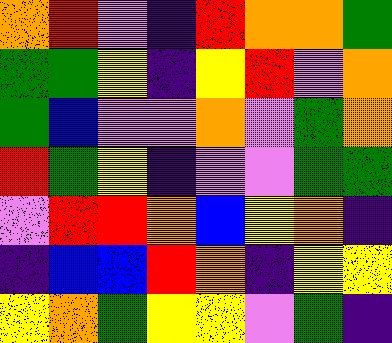[["orange", "red", "violet", "indigo", "red", "orange", "orange", "green"], ["green", "green", "yellow", "indigo", "yellow", "red", "violet", "orange"], ["green", "blue", "violet", "violet", "orange", "violet", "green", "orange"], ["red", "green", "yellow", "indigo", "violet", "violet", "green", "green"], ["violet", "red", "red", "orange", "blue", "yellow", "orange", "indigo"], ["indigo", "blue", "blue", "red", "orange", "indigo", "yellow", "yellow"], ["yellow", "orange", "green", "yellow", "yellow", "violet", "green", "indigo"]]